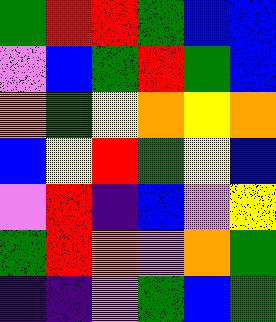[["green", "red", "red", "green", "blue", "blue"], ["violet", "blue", "green", "red", "green", "blue"], ["orange", "green", "yellow", "orange", "yellow", "orange"], ["blue", "yellow", "red", "green", "yellow", "blue"], ["violet", "red", "indigo", "blue", "violet", "yellow"], ["green", "red", "orange", "violet", "orange", "green"], ["indigo", "indigo", "violet", "green", "blue", "green"]]